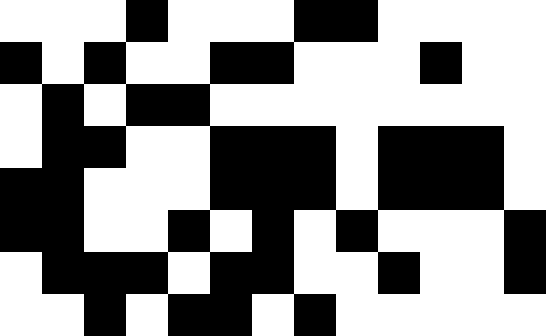[["white", "white", "white", "black", "white", "white", "white", "black", "black", "white", "white", "white", "white"], ["black", "white", "black", "white", "white", "black", "black", "white", "white", "white", "black", "white", "white"], ["white", "black", "white", "black", "black", "white", "white", "white", "white", "white", "white", "white", "white"], ["white", "black", "black", "white", "white", "black", "black", "black", "white", "black", "black", "black", "white"], ["black", "black", "white", "white", "white", "black", "black", "black", "white", "black", "black", "black", "white"], ["black", "black", "white", "white", "black", "white", "black", "white", "black", "white", "white", "white", "black"], ["white", "black", "black", "black", "white", "black", "black", "white", "white", "black", "white", "white", "black"], ["white", "white", "black", "white", "black", "black", "white", "black", "white", "white", "white", "white", "white"]]